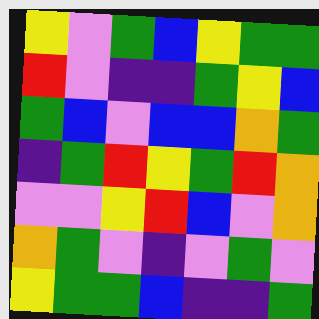[["yellow", "violet", "green", "blue", "yellow", "green", "green"], ["red", "violet", "indigo", "indigo", "green", "yellow", "blue"], ["green", "blue", "violet", "blue", "blue", "orange", "green"], ["indigo", "green", "red", "yellow", "green", "red", "orange"], ["violet", "violet", "yellow", "red", "blue", "violet", "orange"], ["orange", "green", "violet", "indigo", "violet", "green", "violet"], ["yellow", "green", "green", "blue", "indigo", "indigo", "green"]]